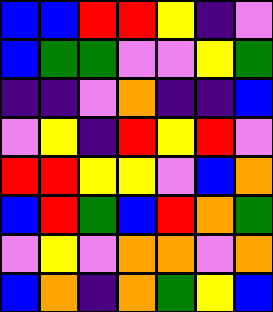[["blue", "blue", "red", "red", "yellow", "indigo", "violet"], ["blue", "green", "green", "violet", "violet", "yellow", "green"], ["indigo", "indigo", "violet", "orange", "indigo", "indigo", "blue"], ["violet", "yellow", "indigo", "red", "yellow", "red", "violet"], ["red", "red", "yellow", "yellow", "violet", "blue", "orange"], ["blue", "red", "green", "blue", "red", "orange", "green"], ["violet", "yellow", "violet", "orange", "orange", "violet", "orange"], ["blue", "orange", "indigo", "orange", "green", "yellow", "blue"]]